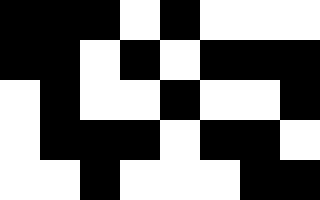[["black", "black", "black", "white", "black", "white", "white", "white"], ["black", "black", "white", "black", "white", "black", "black", "black"], ["white", "black", "white", "white", "black", "white", "white", "black"], ["white", "black", "black", "black", "white", "black", "black", "white"], ["white", "white", "black", "white", "white", "white", "black", "black"]]